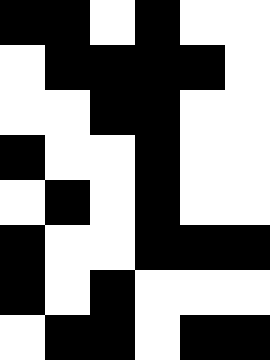[["black", "black", "white", "black", "white", "white"], ["white", "black", "black", "black", "black", "white"], ["white", "white", "black", "black", "white", "white"], ["black", "white", "white", "black", "white", "white"], ["white", "black", "white", "black", "white", "white"], ["black", "white", "white", "black", "black", "black"], ["black", "white", "black", "white", "white", "white"], ["white", "black", "black", "white", "black", "black"]]